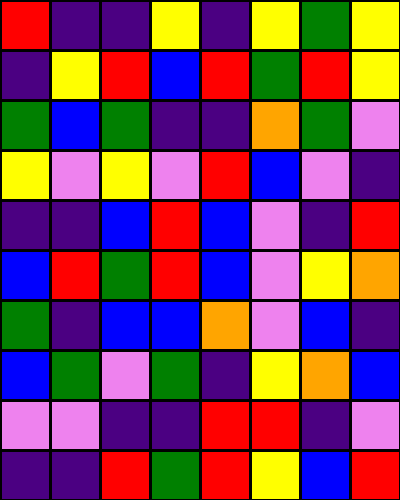[["red", "indigo", "indigo", "yellow", "indigo", "yellow", "green", "yellow"], ["indigo", "yellow", "red", "blue", "red", "green", "red", "yellow"], ["green", "blue", "green", "indigo", "indigo", "orange", "green", "violet"], ["yellow", "violet", "yellow", "violet", "red", "blue", "violet", "indigo"], ["indigo", "indigo", "blue", "red", "blue", "violet", "indigo", "red"], ["blue", "red", "green", "red", "blue", "violet", "yellow", "orange"], ["green", "indigo", "blue", "blue", "orange", "violet", "blue", "indigo"], ["blue", "green", "violet", "green", "indigo", "yellow", "orange", "blue"], ["violet", "violet", "indigo", "indigo", "red", "red", "indigo", "violet"], ["indigo", "indigo", "red", "green", "red", "yellow", "blue", "red"]]